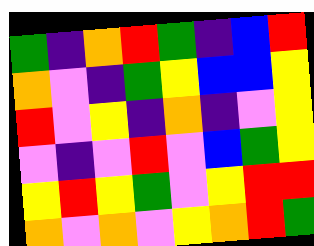[["green", "indigo", "orange", "red", "green", "indigo", "blue", "red"], ["orange", "violet", "indigo", "green", "yellow", "blue", "blue", "yellow"], ["red", "violet", "yellow", "indigo", "orange", "indigo", "violet", "yellow"], ["violet", "indigo", "violet", "red", "violet", "blue", "green", "yellow"], ["yellow", "red", "yellow", "green", "violet", "yellow", "red", "red"], ["orange", "violet", "orange", "violet", "yellow", "orange", "red", "green"]]